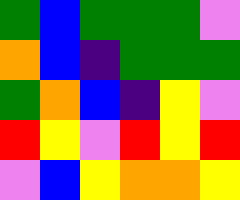[["green", "blue", "green", "green", "green", "violet"], ["orange", "blue", "indigo", "green", "green", "green"], ["green", "orange", "blue", "indigo", "yellow", "violet"], ["red", "yellow", "violet", "red", "yellow", "red"], ["violet", "blue", "yellow", "orange", "orange", "yellow"]]